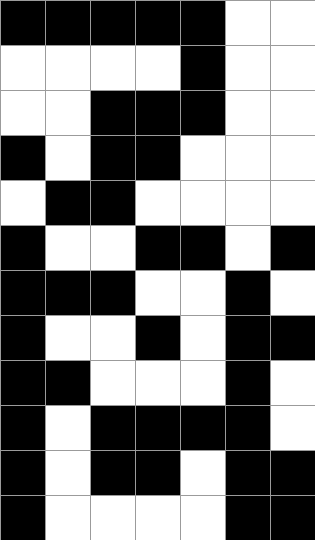[["black", "black", "black", "black", "black", "white", "white"], ["white", "white", "white", "white", "black", "white", "white"], ["white", "white", "black", "black", "black", "white", "white"], ["black", "white", "black", "black", "white", "white", "white"], ["white", "black", "black", "white", "white", "white", "white"], ["black", "white", "white", "black", "black", "white", "black"], ["black", "black", "black", "white", "white", "black", "white"], ["black", "white", "white", "black", "white", "black", "black"], ["black", "black", "white", "white", "white", "black", "white"], ["black", "white", "black", "black", "black", "black", "white"], ["black", "white", "black", "black", "white", "black", "black"], ["black", "white", "white", "white", "white", "black", "black"]]